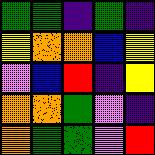[["green", "green", "indigo", "green", "indigo"], ["yellow", "orange", "orange", "blue", "yellow"], ["violet", "blue", "red", "indigo", "yellow"], ["orange", "orange", "green", "violet", "indigo"], ["orange", "green", "green", "violet", "red"]]